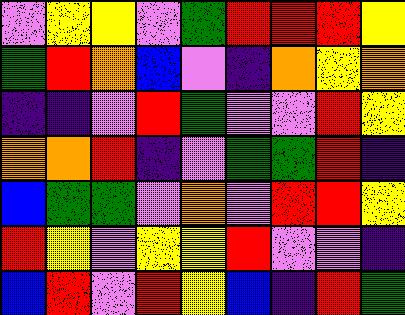[["violet", "yellow", "yellow", "violet", "green", "red", "red", "red", "yellow"], ["green", "red", "orange", "blue", "violet", "indigo", "orange", "yellow", "orange"], ["indigo", "indigo", "violet", "red", "green", "violet", "violet", "red", "yellow"], ["orange", "orange", "red", "indigo", "violet", "green", "green", "red", "indigo"], ["blue", "green", "green", "violet", "orange", "violet", "red", "red", "yellow"], ["red", "yellow", "violet", "yellow", "yellow", "red", "violet", "violet", "indigo"], ["blue", "red", "violet", "red", "yellow", "blue", "indigo", "red", "green"]]